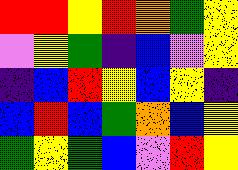[["red", "red", "yellow", "red", "orange", "green", "yellow"], ["violet", "yellow", "green", "indigo", "blue", "violet", "yellow"], ["indigo", "blue", "red", "yellow", "blue", "yellow", "indigo"], ["blue", "red", "blue", "green", "orange", "blue", "yellow"], ["green", "yellow", "green", "blue", "violet", "red", "yellow"]]